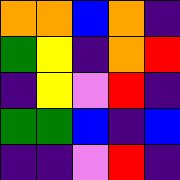[["orange", "orange", "blue", "orange", "indigo"], ["green", "yellow", "indigo", "orange", "red"], ["indigo", "yellow", "violet", "red", "indigo"], ["green", "green", "blue", "indigo", "blue"], ["indigo", "indigo", "violet", "red", "indigo"]]